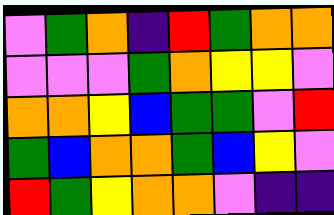[["violet", "green", "orange", "indigo", "red", "green", "orange", "orange"], ["violet", "violet", "violet", "green", "orange", "yellow", "yellow", "violet"], ["orange", "orange", "yellow", "blue", "green", "green", "violet", "red"], ["green", "blue", "orange", "orange", "green", "blue", "yellow", "violet"], ["red", "green", "yellow", "orange", "orange", "violet", "indigo", "indigo"]]